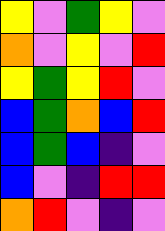[["yellow", "violet", "green", "yellow", "violet"], ["orange", "violet", "yellow", "violet", "red"], ["yellow", "green", "yellow", "red", "violet"], ["blue", "green", "orange", "blue", "red"], ["blue", "green", "blue", "indigo", "violet"], ["blue", "violet", "indigo", "red", "red"], ["orange", "red", "violet", "indigo", "violet"]]